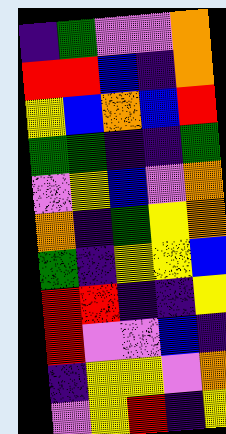[["indigo", "green", "violet", "violet", "orange"], ["red", "red", "blue", "indigo", "orange"], ["yellow", "blue", "orange", "blue", "red"], ["green", "green", "indigo", "indigo", "green"], ["violet", "yellow", "blue", "violet", "orange"], ["orange", "indigo", "green", "yellow", "orange"], ["green", "indigo", "yellow", "yellow", "blue"], ["red", "red", "indigo", "indigo", "yellow"], ["red", "violet", "violet", "blue", "indigo"], ["indigo", "yellow", "yellow", "violet", "orange"], ["violet", "yellow", "red", "indigo", "yellow"]]